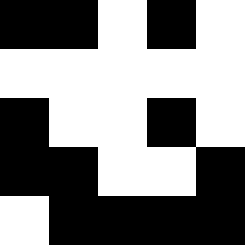[["black", "black", "white", "black", "white"], ["white", "white", "white", "white", "white"], ["black", "white", "white", "black", "white"], ["black", "black", "white", "white", "black"], ["white", "black", "black", "black", "black"]]